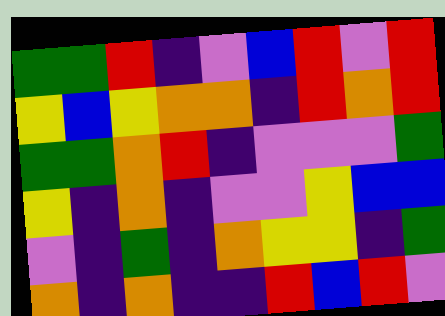[["green", "green", "red", "indigo", "violet", "blue", "red", "violet", "red"], ["yellow", "blue", "yellow", "orange", "orange", "indigo", "red", "orange", "red"], ["green", "green", "orange", "red", "indigo", "violet", "violet", "violet", "green"], ["yellow", "indigo", "orange", "indigo", "violet", "violet", "yellow", "blue", "blue"], ["violet", "indigo", "green", "indigo", "orange", "yellow", "yellow", "indigo", "green"], ["orange", "indigo", "orange", "indigo", "indigo", "red", "blue", "red", "violet"]]